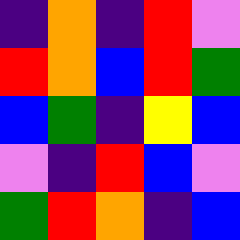[["indigo", "orange", "indigo", "red", "violet"], ["red", "orange", "blue", "red", "green"], ["blue", "green", "indigo", "yellow", "blue"], ["violet", "indigo", "red", "blue", "violet"], ["green", "red", "orange", "indigo", "blue"]]